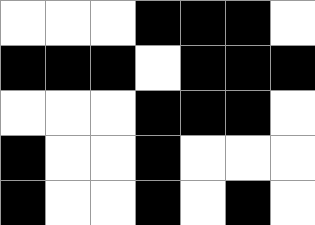[["white", "white", "white", "black", "black", "black", "white"], ["black", "black", "black", "white", "black", "black", "black"], ["white", "white", "white", "black", "black", "black", "white"], ["black", "white", "white", "black", "white", "white", "white"], ["black", "white", "white", "black", "white", "black", "white"]]